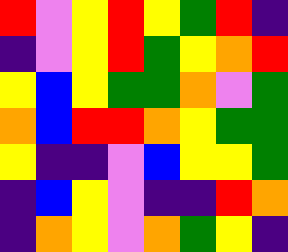[["red", "violet", "yellow", "red", "yellow", "green", "red", "indigo"], ["indigo", "violet", "yellow", "red", "green", "yellow", "orange", "red"], ["yellow", "blue", "yellow", "green", "green", "orange", "violet", "green"], ["orange", "blue", "red", "red", "orange", "yellow", "green", "green"], ["yellow", "indigo", "indigo", "violet", "blue", "yellow", "yellow", "green"], ["indigo", "blue", "yellow", "violet", "indigo", "indigo", "red", "orange"], ["indigo", "orange", "yellow", "violet", "orange", "green", "yellow", "indigo"]]